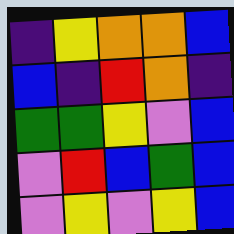[["indigo", "yellow", "orange", "orange", "blue"], ["blue", "indigo", "red", "orange", "indigo"], ["green", "green", "yellow", "violet", "blue"], ["violet", "red", "blue", "green", "blue"], ["violet", "yellow", "violet", "yellow", "blue"]]